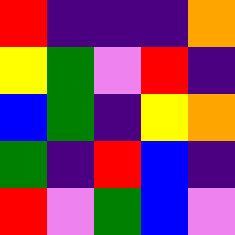[["red", "indigo", "indigo", "indigo", "orange"], ["yellow", "green", "violet", "red", "indigo"], ["blue", "green", "indigo", "yellow", "orange"], ["green", "indigo", "red", "blue", "indigo"], ["red", "violet", "green", "blue", "violet"]]